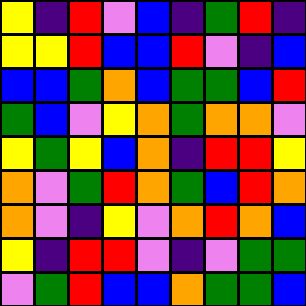[["yellow", "indigo", "red", "violet", "blue", "indigo", "green", "red", "indigo"], ["yellow", "yellow", "red", "blue", "blue", "red", "violet", "indigo", "blue"], ["blue", "blue", "green", "orange", "blue", "green", "green", "blue", "red"], ["green", "blue", "violet", "yellow", "orange", "green", "orange", "orange", "violet"], ["yellow", "green", "yellow", "blue", "orange", "indigo", "red", "red", "yellow"], ["orange", "violet", "green", "red", "orange", "green", "blue", "red", "orange"], ["orange", "violet", "indigo", "yellow", "violet", "orange", "red", "orange", "blue"], ["yellow", "indigo", "red", "red", "violet", "indigo", "violet", "green", "green"], ["violet", "green", "red", "blue", "blue", "orange", "green", "green", "blue"]]